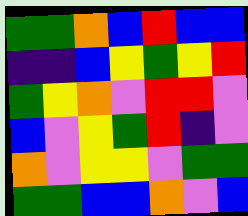[["green", "green", "orange", "blue", "red", "blue", "blue"], ["indigo", "indigo", "blue", "yellow", "green", "yellow", "red"], ["green", "yellow", "orange", "violet", "red", "red", "violet"], ["blue", "violet", "yellow", "green", "red", "indigo", "violet"], ["orange", "violet", "yellow", "yellow", "violet", "green", "green"], ["green", "green", "blue", "blue", "orange", "violet", "blue"]]